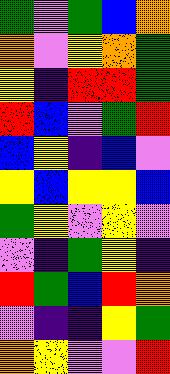[["green", "violet", "green", "blue", "orange"], ["orange", "violet", "yellow", "orange", "green"], ["yellow", "indigo", "red", "red", "green"], ["red", "blue", "violet", "green", "red"], ["blue", "yellow", "indigo", "blue", "violet"], ["yellow", "blue", "yellow", "yellow", "blue"], ["green", "yellow", "violet", "yellow", "violet"], ["violet", "indigo", "green", "yellow", "indigo"], ["red", "green", "blue", "red", "orange"], ["violet", "indigo", "indigo", "yellow", "green"], ["orange", "yellow", "violet", "violet", "red"]]